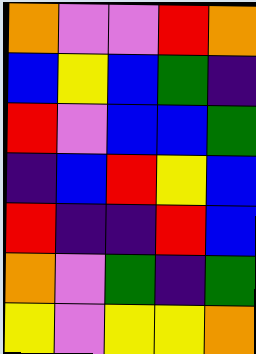[["orange", "violet", "violet", "red", "orange"], ["blue", "yellow", "blue", "green", "indigo"], ["red", "violet", "blue", "blue", "green"], ["indigo", "blue", "red", "yellow", "blue"], ["red", "indigo", "indigo", "red", "blue"], ["orange", "violet", "green", "indigo", "green"], ["yellow", "violet", "yellow", "yellow", "orange"]]